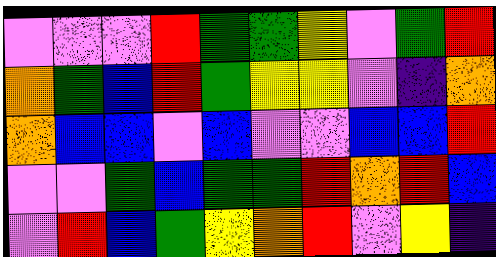[["violet", "violet", "violet", "red", "green", "green", "yellow", "violet", "green", "red"], ["orange", "green", "blue", "red", "green", "yellow", "yellow", "violet", "indigo", "orange"], ["orange", "blue", "blue", "violet", "blue", "violet", "violet", "blue", "blue", "red"], ["violet", "violet", "green", "blue", "green", "green", "red", "orange", "red", "blue"], ["violet", "red", "blue", "green", "yellow", "orange", "red", "violet", "yellow", "indigo"]]